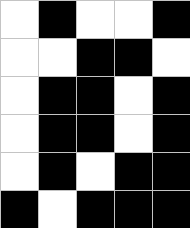[["white", "black", "white", "white", "black"], ["white", "white", "black", "black", "white"], ["white", "black", "black", "white", "black"], ["white", "black", "black", "white", "black"], ["white", "black", "white", "black", "black"], ["black", "white", "black", "black", "black"]]